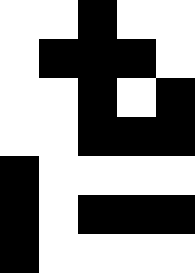[["white", "white", "black", "white", "white"], ["white", "black", "black", "black", "white"], ["white", "white", "black", "white", "black"], ["white", "white", "black", "black", "black"], ["black", "white", "white", "white", "white"], ["black", "white", "black", "black", "black"], ["black", "white", "white", "white", "white"]]